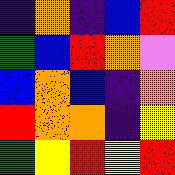[["indigo", "orange", "indigo", "blue", "red"], ["green", "blue", "red", "orange", "violet"], ["blue", "orange", "blue", "indigo", "orange"], ["red", "orange", "orange", "indigo", "yellow"], ["green", "yellow", "red", "yellow", "red"]]